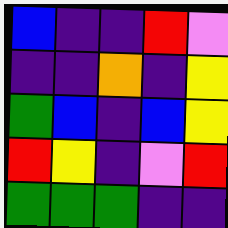[["blue", "indigo", "indigo", "red", "violet"], ["indigo", "indigo", "orange", "indigo", "yellow"], ["green", "blue", "indigo", "blue", "yellow"], ["red", "yellow", "indigo", "violet", "red"], ["green", "green", "green", "indigo", "indigo"]]